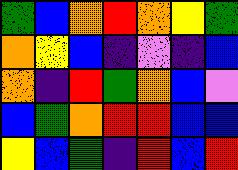[["green", "blue", "orange", "red", "orange", "yellow", "green"], ["orange", "yellow", "blue", "indigo", "violet", "indigo", "blue"], ["orange", "indigo", "red", "green", "orange", "blue", "violet"], ["blue", "green", "orange", "red", "red", "blue", "blue"], ["yellow", "blue", "green", "indigo", "red", "blue", "red"]]